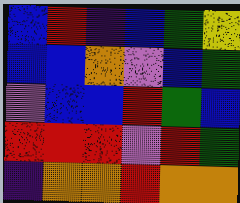[["blue", "red", "indigo", "blue", "green", "yellow"], ["blue", "blue", "orange", "violet", "blue", "green"], ["violet", "blue", "blue", "red", "green", "blue"], ["red", "red", "red", "violet", "red", "green"], ["indigo", "orange", "orange", "red", "orange", "orange"]]